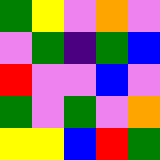[["green", "yellow", "violet", "orange", "violet"], ["violet", "green", "indigo", "green", "blue"], ["red", "violet", "violet", "blue", "violet"], ["green", "violet", "green", "violet", "orange"], ["yellow", "yellow", "blue", "red", "green"]]